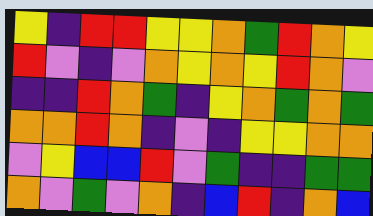[["yellow", "indigo", "red", "red", "yellow", "yellow", "orange", "green", "red", "orange", "yellow"], ["red", "violet", "indigo", "violet", "orange", "yellow", "orange", "yellow", "red", "orange", "violet"], ["indigo", "indigo", "red", "orange", "green", "indigo", "yellow", "orange", "green", "orange", "green"], ["orange", "orange", "red", "orange", "indigo", "violet", "indigo", "yellow", "yellow", "orange", "orange"], ["violet", "yellow", "blue", "blue", "red", "violet", "green", "indigo", "indigo", "green", "green"], ["orange", "violet", "green", "violet", "orange", "indigo", "blue", "red", "indigo", "orange", "blue"]]